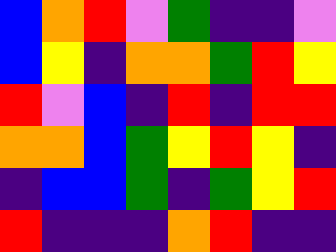[["blue", "orange", "red", "violet", "green", "indigo", "indigo", "violet"], ["blue", "yellow", "indigo", "orange", "orange", "green", "red", "yellow"], ["red", "violet", "blue", "indigo", "red", "indigo", "red", "red"], ["orange", "orange", "blue", "green", "yellow", "red", "yellow", "indigo"], ["indigo", "blue", "blue", "green", "indigo", "green", "yellow", "red"], ["red", "indigo", "indigo", "indigo", "orange", "red", "indigo", "indigo"]]